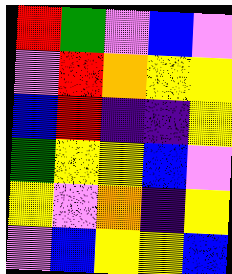[["red", "green", "violet", "blue", "violet"], ["violet", "red", "orange", "yellow", "yellow"], ["blue", "red", "indigo", "indigo", "yellow"], ["green", "yellow", "yellow", "blue", "violet"], ["yellow", "violet", "orange", "indigo", "yellow"], ["violet", "blue", "yellow", "yellow", "blue"]]